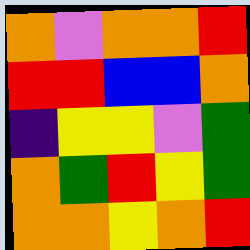[["orange", "violet", "orange", "orange", "red"], ["red", "red", "blue", "blue", "orange"], ["indigo", "yellow", "yellow", "violet", "green"], ["orange", "green", "red", "yellow", "green"], ["orange", "orange", "yellow", "orange", "red"]]